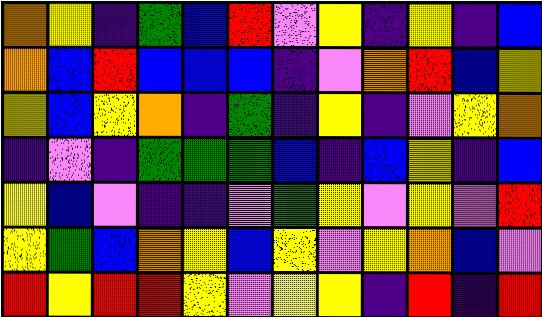[["orange", "yellow", "indigo", "green", "blue", "red", "violet", "yellow", "indigo", "yellow", "indigo", "blue"], ["orange", "blue", "red", "blue", "blue", "blue", "indigo", "violet", "orange", "red", "blue", "yellow"], ["yellow", "blue", "yellow", "orange", "indigo", "green", "indigo", "yellow", "indigo", "violet", "yellow", "orange"], ["indigo", "violet", "indigo", "green", "green", "green", "blue", "indigo", "blue", "yellow", "indigo", "blue"], ["yellow", "blue", "violet", "indigo", "indigo", "violet", "green", "yellow", "violet", "yellow", "violet", "red"], ["yellow", "green", "blue", "orange", "yellow", "blue", "yellow", "violet", "yellow", "orange", "blue", "violet"], ["red", "yellow", "red", "red", "yellow", "violet", "yellow", "yellow", "indigo", "red", "indigo", "red"]]